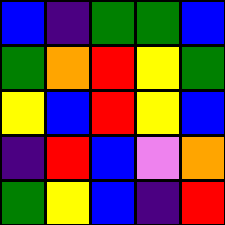[["blue", "indigo", "green", "green", "blue"], ["green", "orange", "red", "yellow", "green"], ["yellow", "blue", "red", "yellow", "blue"], ["indigo", "red", "blue", "violet", "orange"], ["green", "yellow", "blue", "indigo", "red"]]